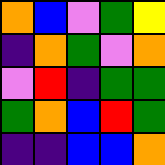[["orange", "blue", "violet", "green", "yellow"], ["indigo", "orange", "green", "violet", "orange"], ["violet", "red", "indigo", "green", "green"], ["green", "orange", "blue", "red", "green"], ["indigo", "indigo", "blue", "blue", "orange"]]